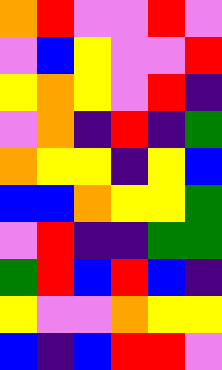[["orange", "red", "violet", "violet", "red", "violet"], ["violet", "blue", "yellow", "violet", "violet", "red"], ["yellow", "orange", "yellow", "violet", "red", "indigo"], ["violet", "orange", "indigo", "red", "indigo", "green"], ["orange", "yellow", "yellow", "indigo", "yellow", "blue"], ["blue", "blue", "orange", "yellow", "yellow", "green"], ["violet", "red", "indigo", "indigo", "green", "green"], ["green", "red", "blue", "red", "blue", "indigo"], ["yellow", "violet", "violet", "orange", "yellow", "yellow"], ["blue", "indigo", "blue", "red", "red", "violet"]]